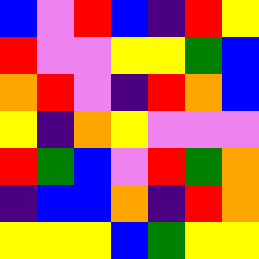[["blue", "violet", "red", "blue", "indigo", "red", "yellow"], ["red", "violet", "violet", "yellow", "yellow", "green", "blue"], ["orange", "red", "violet", "indigo", "red", "orange", "blue"], ["yellow", "indigo", "orange", "yellow", "violet", "violet", "violet"], ["red", "green", "blue", "violet", "red", "green", "orange"], ["indigo", "blue", "blue", "orange", "indigo", "red", "orange"], ["yellow", "yellow", "yellow", "blue", "green", "yellow", "yellow"]]